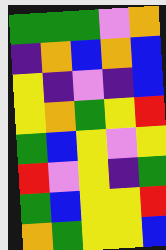[["green", "green", "green", "violet", "orange"], ["indigo", "orange", "blue", "orange", "blue"], ["yellow", "indigo", "violet", "indigo", "blue"], ["yellow", "orange", "green", "yellow", "red"], ["green", "blue", "yellow", "violet", "yellow"], ["red", "violet", "yellow", "indigo", "green"], ["green", "blue", "yellow", "yellow", "red"], ["orange", "green", "yellow", "yellow", "blue"]]